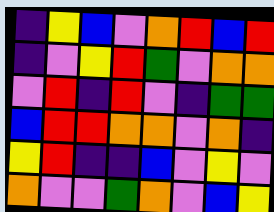[["indigo", "yellow", "blue", "violet", "orange", "red", "blue", "red"], ["indigo", "violet", "yellow", "red", "green", "violet", "orange", "orange"], ["violet", "red", "indigo", "red", "violet", "indigo", "green", "green"], ["blue", "red", "red", "orange", "orange", "violet", "orange", "indigo"], ["yellow", "red", "indigo", "indigo", "blue", "violet", "yellow", "violet"], ["orange", "violet", "violet", "green", "orange", "violet", "blue", "yellow"]]